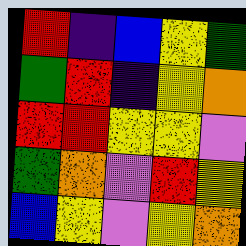[["red", "indigo", "blue", "yellow", "green"], ["green", "red", "indigo", "yellow", "orange"], ["red", "red", "yellow", "yellow", "violet"], ["green", "orange", "violet", "red", "yellow"], ["blue", "yellow", "violet", "yellow", "orange"]]